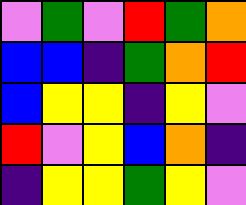[["violet", "green", "violet", "red", "green", "orange"], ["blue", "blue", "indigo", "green", "orange", "red"], ["blue", "yellow", "yellow", "indigo", "yellow", "violet"], ["red", "violet", "yellow", "blue", "orange", "indigo"], ["indigo", "yellow", "yellow", "green", "yellow", "violet"]]